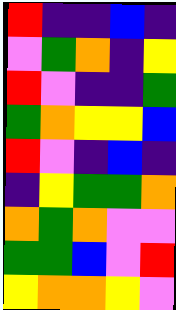[["red", "indigo", "indigo", "blue", "indigo"], ["violet", "green", "orange", "indigo", "yellow"], ["red", "violet", "indigo", "indigo", "green"], ["green", "orange", "yellow", "yellow", "blue"], ["red", "violet", "indigo", "blue", "indigo"], ["indigo", "yellow", "green", "green", "orange"], ["orange", "green", "orange", "violet", "violet"], ["green", "green", "blue", "violet", "red"], ["yellow", "orange", "orange", "yellow", "violet"]]